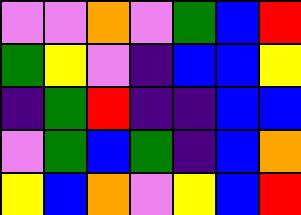[["violet", "violet", "orange", "violet", "green", "blue", "red"], ["green", "yellow", "violet", "indigo", "blue", "blue", "yellow"], ["indigo", "green", "red", "indigo", "indigo", "blue", "blue"], ["violet", "green", "blue", "green", "indigo", "blue", "orange"], ["yellow", "blue", "orange", "violet", "yellow", "blue", "red"]]